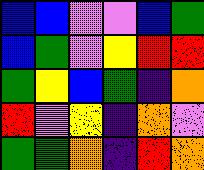[["blue", "blue", "violet", "violet", "blue", "green"], ["blue", "green", "violet", "yellow", "red", "red"], ["green", "yellow", "blue", "green", "indigo", "orange"], ["red", "violet", "yellow", "indigo", "orange", "violet"], ["green", "green", "orange", "indigo", "red", "orange"]]